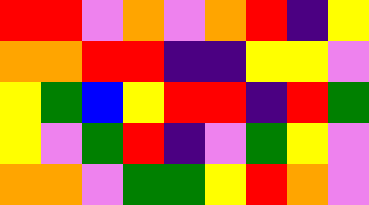[["red", "red", "violet", "orange", "violet", "orange", "red", "indigo", "yellow"], ["orange", "orange", "red", "red", "indigo", "indigo", "yellow", "yellow", "violet"], ["yellow", "green", "blue", "yellow", "red", "red", "indigo", "red", "green"], ["yellow", "violet", "green", "red", "indigo", "violet", "green", "yellow", "violet"], ["orange", "orange", "violet", "green", "green", "yellow", "red", "orange", "violet"]]